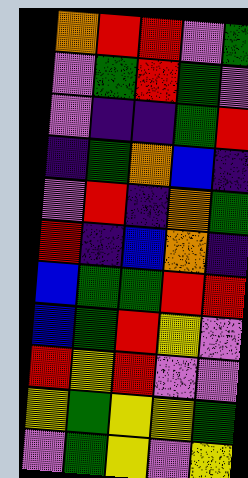[["orange", "red", "red", "violet", "green"], ["violet", "green", "red", "green", "violet"], ["violet", "indigo", "indigo", "green", "red"], ["indigo", "green", "orange", "blue", "indigo"], ["violet", "red", "indigo", "orange", "green"], ["red", "indigo", "blue", "orange", "indigo"], ["blue", "green", "green", "red", "red"], ["blue", "green", "red", "yellow", "violet"], ["red", "yellow", "red", "violet", "violet"], ["yellow", "green", "yellow", "yellow", "green"], ["violet", "green", "yellow", "violet", "yellow"]]